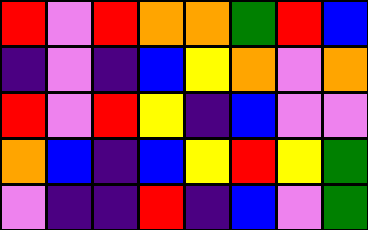[["red", "violet", "red", "orange", "orange", "green", "red", "blue"], ["indigo", "violet", "indigo", "blue", "yellow", "orange", "violet", "orange"], ["red", "violet", "red", "yellow", "indigo", "blue", "violet", "violet"], ["orange", "blue", "indigo", "blue", "yellow", "red", "yellow", "green"], ["violet", "indigo", "indigo", "red", "indigo", "blue", "violet", "green"]]